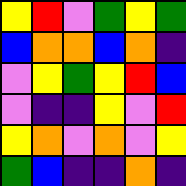[["yellow", "red", "violet", "green", "yellow", "green"], ["blue", "orange", "orange", "blue", "orange", "indigo"], ["violet", "yellow", "green", "yellow", "red", "blue"], ["violet", "indigo", "indigo", "yellow", "violet", "red"], ["yellow", "orange", "violet", "orange", "violet", "yellow"], ["green", "blue", "indigo", "indigo", "orange", "indigo"]]